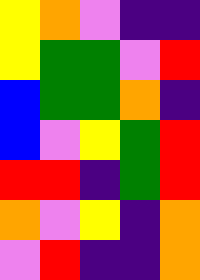[["yellow", "orange", "violet", "indigo", "indigo"], ["yellow", "green", "green", "violet", "red"], ["blue", "green", "green", "orange", "indigo"], ["blue", "violet", "yellow", "green", "red"], ["red", "red", "indigo", "green", "red"], ["orange", "violet", "yellow", "indigo", "orange"], ["violet", "red", "indigo", "indigo", "orange"]]